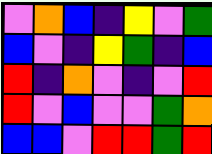[["violet", "orange", "blue", "indigo", "yellow", "violet", "green"], ["blue", "violet", "indigo", "yellow", "green", "indigo", "blue"], ["red", "indigo", "orange", "violet", "indigo", "violet", "red"], ["red", "violet", "blue", "violet", "violet", "green", "orange"], ["blue", "blue", "violet", "red", "red", "green", "red"]]